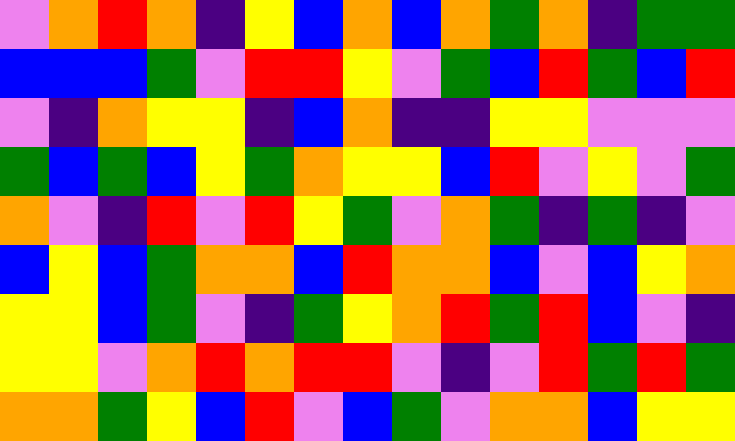[["violet", "orange", "red", "orange", "indigo", "yellow", "blue", "orange", "blue", "orange", "green", "orange", "indigo", "green", "green"], ["blue", "blue", "blue", "green", "violet", "red", "red", "yellow", "violet", "green", "blue", "red", "green", "blue", "red"], ["violet", "indigo", "orange", "yellow", "yellow", "indigo", "blue", "orange", "indigo", "indigo", "yellow", "yellow", "violet", "violet", "violet"], ["green", "blue", "green", "blue", "yellow", "green", "orange", "yellow", "yellow", "blue", "red", "violet", "yellow", "violet", "green"], ["orange", "violet", "indigo", "red", "violet", "red", "yellow", "green", "violet", "orange", "green", "indigo", "green", "indigo", "violet"], ["blue", "yellow", "blue", "green", "orange", "orange", "blue", "red", "orange", "orange", "blue", "violet", "blue", "yellow", "orange"], ["yellow", "yellow", "blue", "green", "violet", "indigo", "green", "yellow", "orange", "red", "green", "red", "blue", "violet", "indigo"], ["yellow", "yellow", "violet", "orange", "red", "orange", "red", "red", "violet", "indigo", "violet", "red", "green", "red", "green"], ["orange", "orange", "green", "yellow", "blue", "red", "violet", "blue", "green", "violet", "orange", "orange", "blue", "yellow", "yellow"]]